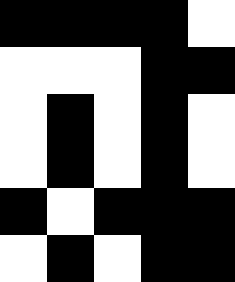[["black", "black", "black", "black", "white"], ["white", "white", "white", "black", "black"], ["white", "black", "white", "black", "white"], ["white", "black", "white", "black", "white"], ["black", "white", "black", "black", "black"], ["white", "black", "white", "black", "black"]]